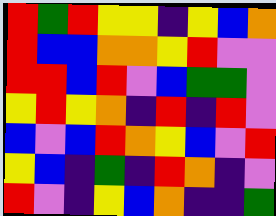[["red", "green", "red", "yellow", "yellow", "indigo", "yellow", "blue", "orange"], ["red", "blue", "blue", "orange", "orange", "yellow", "red", "violet", "violet"], ["red", "red", "blue", "red", "violet", "blue", "green", "green", "violet"], ["yellow", "red", "yellow", "orange", "indigo", "red", "indigo", "red", "violet"], ["blue", "violet", "blue", "red", "orange", "yellow", "blue", "violet", "red"], ["yellow", "blue", "indigo", "green", "indigo", "red", "orange", "indigo", "violet"], ["red", "violet", "indigo", "yellow", "blue", "orange", "indigo", "indigo", "green"]]